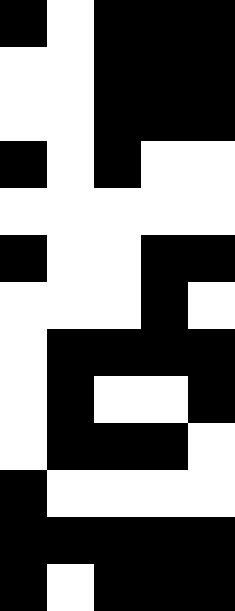[["black", "white", "black", "black", "black"], ["white", "white", "black", "black", "black"], ["white", "white", "black", "black", "black"], ["black", "white", "black", "white", "white"], ["white", "white", "white", "white", "white"], ["black", "white", "white", "black", "black"], ["white", "white", "white", "black", "white"], ["white", "black", "black", "black", "black"], ["white", "black", "white", "white", "black"], ["white", "black", "black", "black", "white"], ["black", "white", "white", "white", "white"], ["black", "black", "black", "black", "black"], ["black", "white", "black", "black", "black"]]